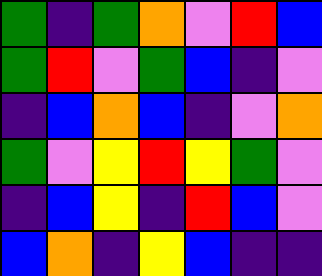[["green", "indigo", "green", "orange", "violet", "red", "blue"], ["green", "red", "violet", "green", "blue", "indigo", "violet"], ["indigo", "blue", "orange", "blue", "indigo", "violet", "orange"], ["green", "violet", "yellow", "red", "yellow", "green", "violet"], ["indigo", "blue", "yellow", "indigo", "red", "blue", "violet"], ["blue", "orange", "indigo", "yellow", "blue", "indigo", "indigo"]]